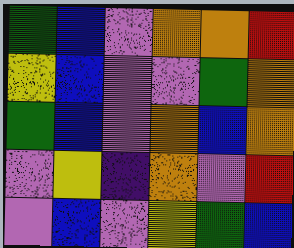[["green", "blue", "violet", "orange", "orange", "red"], ["yellow", "blue", "violet", "violet", "green", "orange"], ["green", "blue", "violet", "orange", "blue", "orange"], ["violet", "yellow", "indigo", "orange", "violet", "red"], ["violet", "blue", "violet", "yellow", "green", "blue"]]